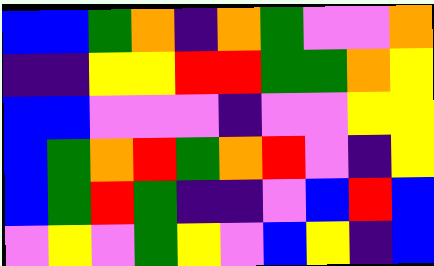[["blue", "blue", "green", "orange", "indigo", "orange", "green", "violet", "violet", "orange"], ["indigo", "indigo", "yellow", "yellow", "red", "red", "green", "green", "orange", "yellow"], ["blue", "blue", "violet", "violet", "violet", "indigo", "violet", "violet", "yellow", "yellow"], ["blue", "green", "orange", "red", "green", "orange", "red", "violet", "indigo", "yellow"], ["blue", "green", "red", "green", "indigo", "indigo", "violet", "blue", "red", "blue"], ["violet", "yellow", "violet", "green", "yellow", "violet", "blue", "yellow", "indigo", "blue"]]